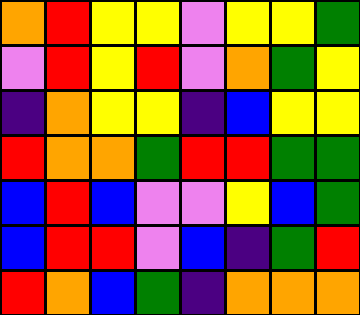[["orange", "red", "yellow", "yellow", "violet", "yellow", "yellow", "green"], ["violet", "red", "yellow", "red", "violet", "orange", "green", "yellow"], ["indigo", "orange", "yellow", "yellow", "indigo", "blue", "yellow", "yellow"], ["red", "orange", "orange", "green", "red", "red", "green", "green"], ["blue", "red", "blue", "violet", "violet", "yellow", "blue", "green"], ["blue", "red", "red", "violet", "blue", "indigo", "green", "red"], ["red", "orange", "blue", "green", "indigo", "orange", "orange", "orange"]]